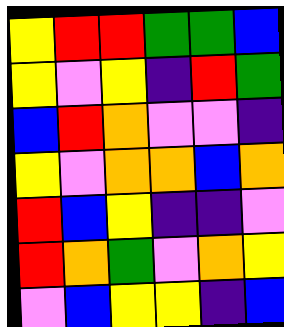[["yellow", "red", "red", "green", "green", "blue"], ["yellow", "violet", "yellow", "indigo", "red", "green"], ["blue", "red", "orange", "violet", "violet", "indigo"], ["yellow", "violet", "orange", "orange", "blue", "orange"], ["red", "blue", "yellow", "indigo", "indigo", "violet"], ["red", "orange", "green", "violet", "orange", "yellow"], ["violet", "blue", "yellow", "yellow", "indigo", "blue"]]